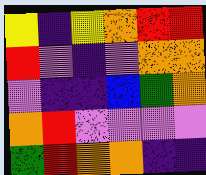[["yellow", "indigo", "yellow", "orange", "red", "red"], ["red", "violet", "indigo", "violet", "orange", "orange"], ["violet", "indigo", "indigo", "blue", "green", "orange"], ["orange", "red", "violet", "violet", "violet", "violet"], ["green", "red", "orange", "orange", "indigo", "indigo"]]